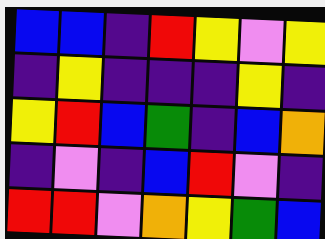[["blue", "blue", "indigo", "red", "yellow", "violet", "yellow"], ["indigo", "yellow", "indigo", "indigo", "indigo", "yellow", "indigo"], ["yellow", "red", "blue", "green", "indigo", "blue", "orange"], ["indigo", "violet", "indigo", "blue", "red", "violet", "indigo"], ["red", "red", "violet", "orange", "yellow", "green", "blue"]]